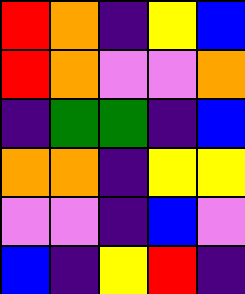[["red", "orange", "indigo", "yellow", "blue"], ["red", "orange", "violet", "violet", "orange"], ["indigo", "green", "green", "indigo", "blue"], ["orange", "orange", "indigo", "yellow", "yellow"], ["violet", "violet", "indigo", "blue", "violet"], ["blue", "indigo", "yellow", "red", "indigo"]]